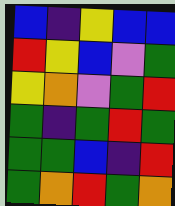[["blue", "indigo", "yellow", "blue", "blue"], ["red", "yellow", "blue", "violet", "green"], ["yellow", "orange", "violet", "green", "red"], ["green", "indigo", "green", "red", "green"], ["green", "green", "blue", "indigo", "red"], ["green", "orange", "red", "green", "orange"]]